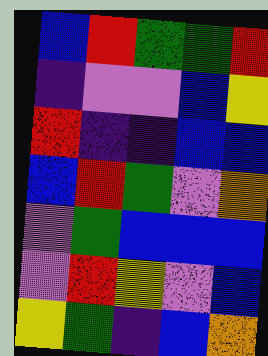[["blue", "red", "green", "green", "red"], ["indigo", "violet", "violet", "blue", "yellow"], ["red", "indigo", "indigo", "blue", "blue"], ["blue", "red", "green", "violet", "orange"], ["violet", "green", "blue", "blue", "blue"], ["violet", "red", "yellow", "violet", "blue"], ["yellow", "green", "indigo", "blue", "orange"]]